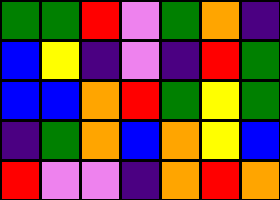[["green", "green", "red", "violet", "green", "orange", "indigo"], ["blue", "yellow", "indigo", "violet", "indigo", "red", "green"], ["blue", "blue", "orange", "red", "green", "yellow", "green"], ["indigo", "green", "orange", "blue", "orange", "yellow", "blue"], ["red", "violet", "violet", "indigo", "orange", "red", "orange"]]